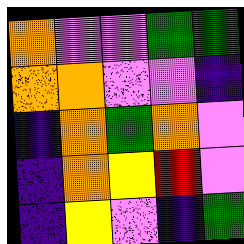[["orange", "violet", "violet", "green", "green"], ["orange", "orange", "violet", "violet", "indigo"], ["indigo", "orange", "green", "orange", "violet"], ["indigo", "orange", "yellow", "red", "violet"], ["indigo", "yellow", "violet", "indigo", "green"]]